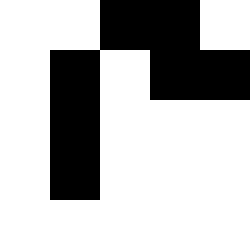[["white", "white", "black", "black", "white"], ["white", "black", "white", "black", "black"], ["white", "black", "white", "white", "white"], ["white", "black", "white", "white", "white"], ["white", "white", "white", "white", "white"]]